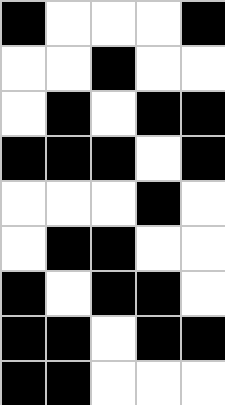[["black", "white", "white", "white", "black"], ["white", "white", "black", "white", "white"], ["white", "black", "white", "black", "black"], ["black", "black", "black", "white", "black"], ["white", "white", "white", "black", "white"], ["white", "black", "black", "white", "white"], ["black", "white", "black", "black", "white"], ["black", "black", "white", "black", "black"], ["black", "black", "white", "white", "white"]]